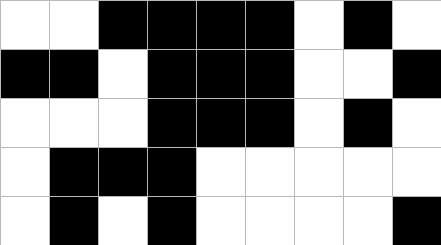[["white", "white", "black", "black", "black", "black", "white", "black", "white"], ["black", "black", "white", "black", "black", "black", "white", "white", "black"], ["white", "white", "white", "black", "black", "black", "white", "black", "white"], ["white", "black", "black", "black", "white", "white", "white", "white", "white"], ["white", "black", "white", "black", "white", "white", "white", "white", "black"]]